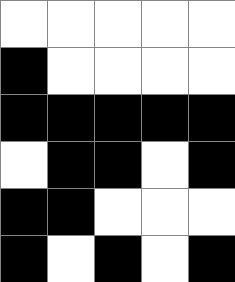[["white", "white", "white", "white", "white"], ["black", "white", "white", "white", "white"], ["black", "black", "black", "black", "black"], ["white", "black", "black", "white", "black"], ["black", "black", "white", "white", "white"], ["black", "white", "black", "white", "black"]]